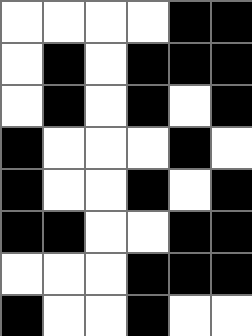[["white", "white", "white", "white", "black", "black"], ["white", "black", "white", "black", "black", "black"], ["white", "black", "white", "black", "white", "black"], ["black", "white", "white", "white", "black", "white"], ["black", "white", "white", "black", "white", "black"], ["black", "black", "white", "white", "black", "black"], ["white", "white", "white", "black", "black", "black"], ["black", "white", "white", "black", "white", "white"]]